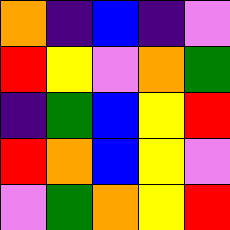[["orange", "indigo", "blue", "indigo", "violet"], ["red", "yellow", "violet", "orange", "green"], ["indigo", "green", "blue", "yellow", "red"], ["red", "orange", "blue", "yellow", "violet"], ["violet", "green", "orange", "yellow", "red"]]